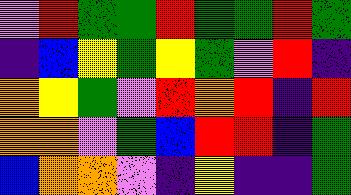[["violet", "red", "green", "green", "red", "green", "green", "red", "green"], ["indigo", "blue", "yellow", "green", "yellow", "green", "violet", "red", "indigo"], ["orange", "yellow", "green", "violet", "red", "orange", "red", "indigo", "red"], ["orange", "orange", "violet", "green", "blue", "red", "red", "indigo", "green"], ["blue", "orange", "orange", "violet", "indigo", "yellow", "indigo", "indigo", "green"]]